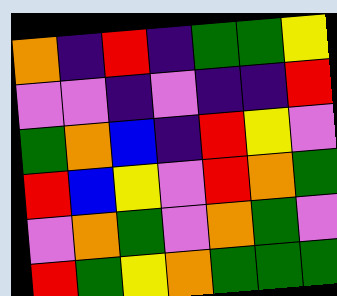[["orange", "indigo", "red", "indigo", "green", "green", "yellow"], ["violet", "violet", "indigo", "violet", "indigo", "indigo", "red"], ["green", "orange", "blue", "indigo", "red", "yellow", "violet"], ["red", "blue", "yellow", "violet", "red", "orange", "green"], ["violet", "orange", "green", "violet", "orange", "green", "violet"], ["red", "green", "yellow", "orange", "green", "green", "green"]]